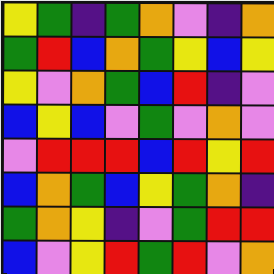[["yellow", "green", "indigo", "green", "orange", "violet", "indigo", "orange"], ["green", "red", "blue", "orange", "green", "yellow", "blue", "yellow"], ["yellow", "violet", "orange", "green", "blue", "red", "indigo", "violet"], ["blue", "yellow", "blue", "violet", "green", "violet", "orange", "violet"], ["violet", "red", "red", "red", "blue", "red", "yellow", "red"], ["blue", "orange", "green", "blue", "yellow", "green", "orange", "indigo"], ["green", "orange", "yellow", "indigo", "violet", "green", "red", "red"], ["blue", "violet", "yellow", "red", "green", "red", "violet", "orange"]]